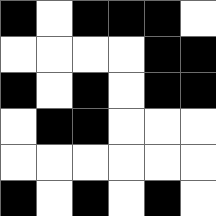[["black", "white", "black", "black", "black", "white"], ["white", "white", "white", "white", "black", "black"], ["black", "white", "black", "white", "black", "black"], ["white", "black", "black", "white", "white", "white"], ["white", "white", "white", "white", "white", "white"], ["black", "white", "black", "white", "black", "white"]]